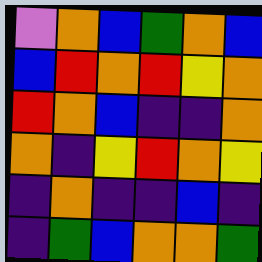[["violet", "orange", "blue", "green", "orange", "blue"], ["blue", "red", "orange", "red", "yellow", "orange"], ["red", "orange", "blue", "indigo", "indigo", "orange"], ["orange", "indigo", "yellow", "red", "orange", "yellow"], ["indigo", "orange", "indigo", "indigo", "blue", "indigo"], ["indigo", "green", "blue", "orange", "orange", "green"]]